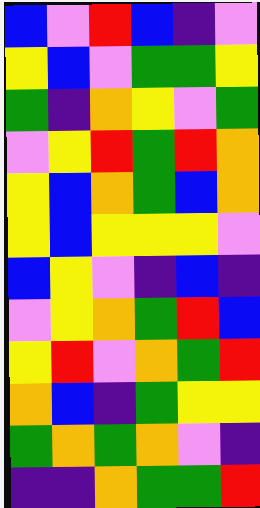[["blue", "violet", "red", "blue", "indigo", "violet"], ["yellow", "blue", "violet", "green", "green", "yellow"], ["green", "indigo", "orange", "yellow", "violet", "green"], ["violet", "yellow", "red", "green", "red", "orange"], ["yellow", "blue", "orange", "green", "blue", "orange"], ["yellow", "blue", "yellow", "yellow", "yellow", "violet"], ["blue", "yellow", "violet", "indigo", "blue", "indigo"], ["violet", "yellow", "orange", "green", "red", "blue"], ["yellow", "red", "violet", "orange", "green", "red"], ["orange", "blue", "indigo", "green", "yellow", "yellow"], ["green", "orange", "green", "orange", "violet", "indigo"], ["indigo", "indigo", "orange", "green", "green", "red"]]